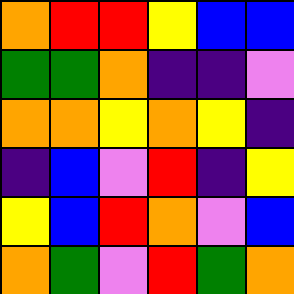[["orange", "red", "red", "yellow", "blue", "blue"], ["green", "green", "orange", "indigo", "indigo", "violet"], ["orange", "orange", "yellow", "orange", "yellow", "indigo"], ["indigo", "blue", "violet", "red", "indigo", "yellow"], ["yellow", "blue", "red", "orange", "violet", "blue"], ["orange", "green", "violet", "red", "green", "orange"]]